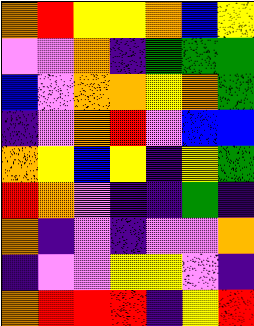[["orange", "red", "yellow", "yellow", "orange", "blue", "yellow"], ["violet", "violet", "orange", "indigo", "green", "green", "green"], ["blue", "violet", "orange", "orange", "yellow", "orange", "green"], ["indigo", "violet", "orange", "red", "violet", "blue", "blue"], ["orange", "yellow", "blue", "yellow", "indigo", "yellow", "green"], ["red", "orange", "violet", "indigo", "indigo", "green", "indigo"], ["orange", "indigo", "violet", "indigo", "violet", "violet", "orange"], ["indigo", "violet", "violet", "yellow", "yellow", "violet", "indigo"], ["orange", "red", "red", "red", "indigo", "yellow", "red"]]